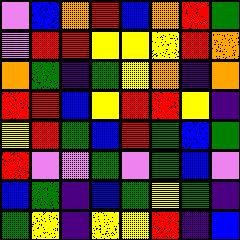[["violet", "blue", "orange", "red", "blue", "orange", "red", "green"], ["violet", "red", "red", "yellow", "yellow", "yellow", "red", "orange"], ["orange", "green", "indigo", "green", "yellow", "orange", "indigo", "orange"], ["red", "red", "blue", "yellow", "red", "red", "yellow", "indigo"], ["yellow", "red", "green", "blue", "red", "green", "blue", "green"], ["red", "violet", "violet", "green", "violet", "green", "blue", "violet"], ["blue", "green", "indigo", "blue", "green", "yellow", "green", "indigo"], ["green", "yellow", "indigo", "yellow", "yellow", "red", "indigo", "blue"]]